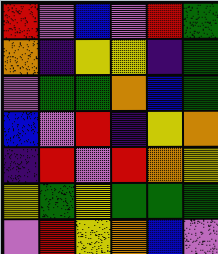[["red", "violet", "blue", "violet", "red", "green"], ["orange", "indigo", "yellow", "yellow", "indigo", "green"], ["violet", "green", "green", "orange", "blue", "green"], ["blue", "violet", "red", "indigo", "yellow", "orange"], ["indigo", "red", "violet", "red", "orange", "yellow"], ["yellow", "green", "yellow", "green", "green", "green"], ["violet", "red", "yellow", "orange", "blue", "violet"]]